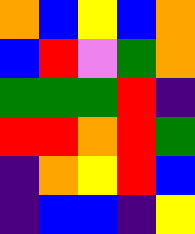[["orange", "blue", "yellow", "blue", "orange"], ["blue", "red", "violet", "green", "orange"], ["green", "green", "green", "red", "indigo"], ["red", "red", "orange", "red", "green"], ["indigo", "orange", "yellow", "red", "blue"], ["indigo", "blue", "blue", "indigo", "yellow"]]